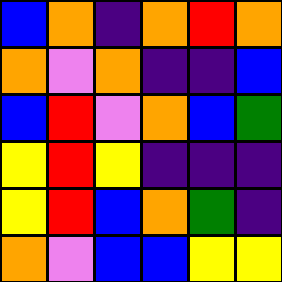[["blue", "orange", "indigo", "orange", "red", "orange"], ["orange", "violet", "orange", "indigo", "indigo", "blue"], ["blue", "red", "violet", "orange", "blue", "green"], ["yellow", "red", "yellow", "indigo", "indigo", "indigo"], ["yellow", "red", "blue", "orange", "green", "indigo"], ["orange", "violet", "blue", "blue", "yellow", "yellow"]]